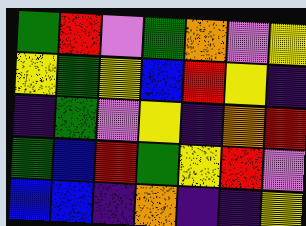[["green", "red", "violet", "green", "orange", "violet", "yellow"], ["yellow", "green", "yellow", "blue", "red", "yellow", "indigo"], ["indigo", "green", "violet", "yellow", "indigo", "orange", "red"], ["green", "blue", "red", "green", "yellow", "red", "violet"], ["blue", "blue", "indigo", "orange", "indigo", "indigo", "yellow"]]